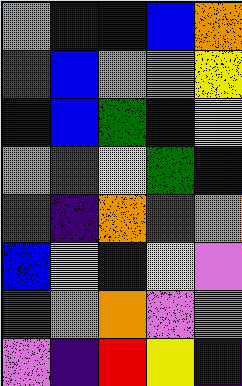[["violet", "blue", "indigo", "blue", "orange"], ["red", "blue", "violet", "violet", "yellow"], ["indigo", "blue", "green", "indigo", "yellow"], ["violet", "green", "yellow", "green", "indigo"], ["green", "indigo", "orange", "red", "orange"], ["blue", "yellow", "indigo", "yellow", "violet"], ["green", "violet", "orange", "violet", "orange"], ["violet", "indigo", "red", "yellow", "indigo"]]